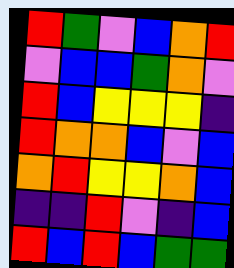[["red", "green", "violet", "blue", "orange", "red"], ["violet", "blue", "blue", "green", "orange", "violet"], ["red", "blue", "yellow", "yellow", "yellow", "indigo"], ["red", "orange", "orange", "blue", "violet", "blue"], ["orange", "red", "yellow", "yellow", "orange", "blue"], ["indigo", "indigo", "red", "violet", "indigo", "blue"], ["red", "blue", "red", "blue", "green", "green"]]